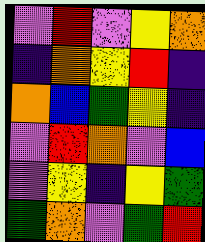[["violet", "red", "violet", "yellow", "orange"], ["indigo", "orange", "yellow", "red", "indigo"], ["orange", "blue", "green", "yellow", "indigo"], ["violet", "red", "orange", "violet", "blue"], ["violet", "yellow", "indigo", "yellow", "green"], ["green", "orange", "violet", "green", "red"]]